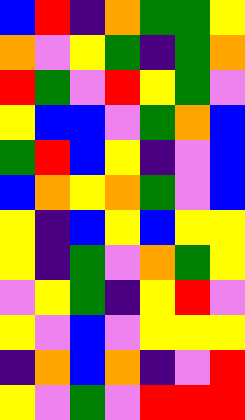[["blue", "red", "indigo", "orange", "green", "green", "yellow"], ["orange", "violet", "yellow", "green", "indigo", "green", "orange"], ["red", "green", "violet", "red", "yellow", "green", "violet"], ["yellow", "blue", "blue", "violet", "green", "orange", "blue"], ["green", "red", "blue", "yellow", "indigo", "violet", "blue"], ["blue", "orange", "yellow", "orange", "green", "violet", "blue"], ["yellow", "indigo", "blue", "yellow", "blue", "yellow", "yellow"], ["yellow", "indigo", "green", "violet", "orange", "green", "yellow"], ["violet", "yellow", "green", "indigo", "yellow", "red", "violet"], ["yellow", "violet", "blue", "violet", "yellow", "yellow", "yellow"], ["indigo", "orange", "blue", "orange", "indigo", "violet", "red"], ["yellow", "violet", "green", "violet", "red", "red", "red"]]